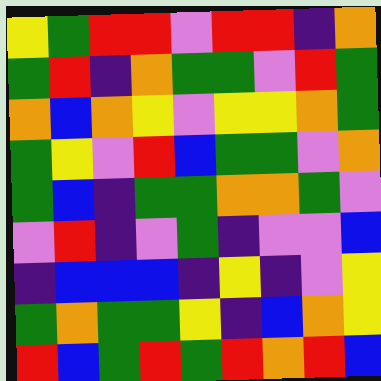[["yellow", "green", "red", "red", "violet", "red", "red", "indigo", "orange"], ["green", "red", "indigo", "orange", "green", "green", "violet", "red", "green"], ["orange", "blue", "orange", "yellow", "violet", "yellow", "yellow", "orange", "green"], ["green", "yellow", "violet", "red", "blue", "green", "green", "violet", "orange"], ["green", "blue", "indigo", "green", "green", "orange", "orange", "green", "violet"], ["violet", "red", "indigo", "violet", "green", "indigo", "violet", "violet", "blue"], ["indigo", "blue", "blue", "blue", "indigo", "yellow", "indigo", "violet", "yellow"], ["green", "orange", "green", "green", "yellow", "indigo", "blue", "orange", "yellow"], ["red", "blue", "green", "red", "green", "red", "orange", "red", "blue"]]